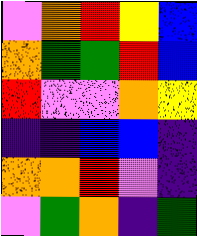[["violet", "orange", "red", "yellow", "blue"], ["orange", "green", "green", "red", "blue"], ["red", "violet", "violet", "orange", "yellow"], ["indigo", "indigo", "blue", "blue", "indigo"], ["orange", "orange", "red", "violet", "indigo"], ["violet", "green", "orange", "indigo", "green"]]